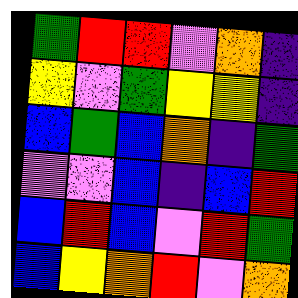[["green", "red", "red", "violet", "orange", "indigo"], ["yellow", "violet", "green", "yellow", "yellow", "indigo"], ["blue", "green", "blue", "orange", "indigo", "green"], ["violet", "violet", "blue", "indigo", "blue", "red"], ["blue", "red", "blue", "violet", "red", "green"], ["blue", "yellow", "orange", "red", "violet", "orange"]]